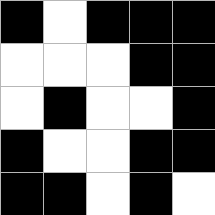[["black", "white", "black", "black", "black"], ["white", "white", "white", "black", "black"], ["white", "black", "white", "white", "black"], ["black", "white", "white", "black", "black"], ["black", "black", "white", "black", "white"]]